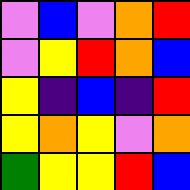[["violet", "blue", "violet", "orange", "red"], ["violet", "yellow", "red", "orange", "blue"], ["yellow", "indigo", "blue", "indigo", "red"], ["yellow", "orange", "yellow", "violet", "orange"], ["green", "yellow", "yellow", "red", "blue"]]